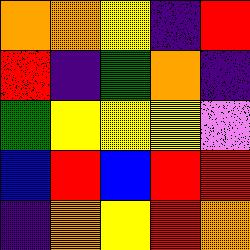[["orange", "orange", "yellow", "indigo", "red"], ["red", "indigo", "green", "orange", "indigo"], ["green", "yellow", "yellow", "yellow", "violet"], ["blue", "red", "blue", "red", "red"], ["indigo", "orange", "yellow", "red", "orange"]]